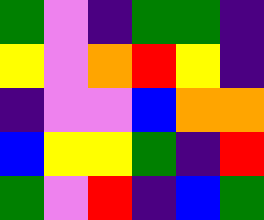[["green", "violet", "indigo", "green", "green", "indigo"], ["yellow", "violet", "orange", "red", "yellow", "indigo"], ["indigo", "violet", "violet", "blue", "orange", "orange"], ["blue", "yellow", "yellow", "green", "indigo", "red"], ["green", "violet", "red", "indigo", "blue", "green"]]